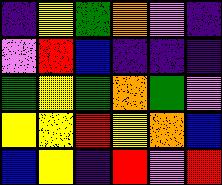[["indigo", "yellow", "green", "orange", "violet", "indigo"], ["violet", "red", "blue", "indigo", "indigo", "indigo"], ["green", "yellow", "green", "orange", "green", "violet"], ["yellow", "yellow", "red", "yellow", "orange", "blue"], ["blue", "yellow", "indigo", "red", "violet", "red"]]